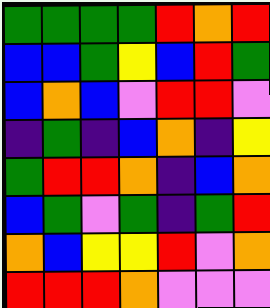[["green", "green", "green", "green", "red", "orange", "red"], ["blue", "blue", "green", "yellow", "blue", "red", "green"], ["blue", "orange", "blue", "violet", "red", "red", "violet"], ["indigo", "green", "indigo", "blue", "orange", "indigo", "yellow"], ["green", "red", "red", "orange", "indigo", "blue", "orange"], ["blue", "green", "violet", "green", "indigo", "green", "red"], ["orange", "blue", "yellow", "yellow", "red", "violet", "orange"], ["red", "red", "red", "orange", "violet", "violet", "violet"]]